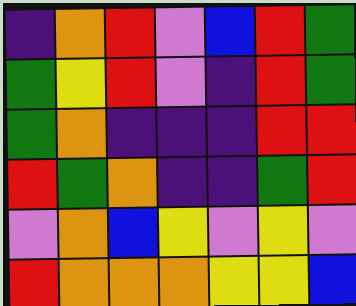[["indigo", "orange", "red", "violet", "blue", "red", "green"], ["green", "yellow", "red", "violet", "indigo", "red", "green"], ["green", "orange", "indigo", "indigo", "indigo", "red", "red"], ["red", "green", "orange", "indigo", "indigo", "green", "red"], ["violet", "orange", "blue", "yellow", "violet", "yellow", "violet"], ["red", "orange", "orange", "orange", "yellow", "yellow", "blue"]]